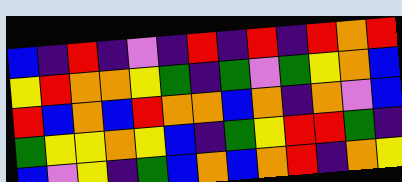[["blue", "indigo", "red", "indigo", "violet", "indigo", "red", "indigo", "red", "indigo", "red", "orange", "red"], ["yellow", "red", "orange", "orange", "yellow", "green", "indigo", "green", "violet", "green", "yellow", "orange", "blue"], ["red", "blue", "orange", "blue", "red", "orange", "orange", "blue", "orange", "indigo", "orange", "violet", "blue"], ["green", "yellow", "yellow", "orange", "yellow", "blue", "indigo", "green", "yellow", "red", "red", "green", "indigo"], ["blue", "violet", "yellow", "indigo", "green", "blue", "orange", "blue", "orange", "red", "indigo", "orange", "yellow"]]